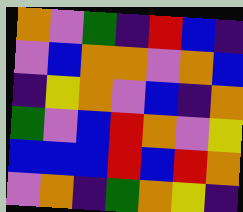[["orange", "violet", "green", "indigo", "red", "blue", "indigo"], ["violet", "blue", "orange", "orange", "violet", "orange", "blue"], ["indigo", "yellow", "orange", "violet", "blue", "indigo", "orange"], ["green", "violet", "blue", "red", "orange", "violet", "yellow"], ["blue", "blue", "blue", "red", "blue", "red", "orange"], ["violet", "orange", "indigo", "green", "orange", "yellow", "indigo"]]